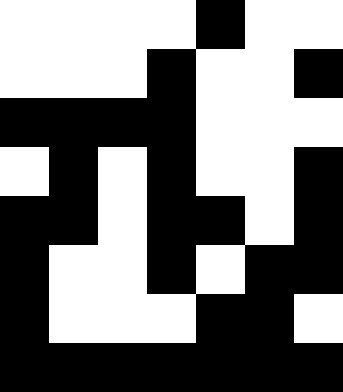[["white", "white", "white", "white", "black", "white", "white"], ["white", "white", "white", "black", "white", "white", "black"], ["black", "black", "black", "black", "white", "white", "white"], ["white", "black", "white", "black", "white", "white", "black"], ["black", "black", "white", "black", "black", "white", "black"], ["black", "white", "white", "black", "white", "black", "black"], ["black", "white", "white", "white", "black", "black", "white"], ["black", "black", "black", "black", "black", "black", "black"]]